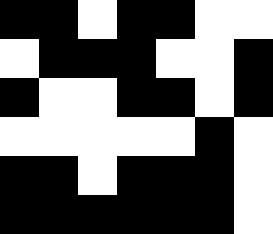[["black", "black", "white", "black", "black", "white", "white"], ["white", "black", "black", "black", "white", "white", "black"], ["black", "white", "white", "black", "black", "white", "black"], ["white", "white", "white", "white", "white", "black", "white"], ["black", "black", "white", "black", "black", "black", "white"], ["black", "black", "black", "black", "black", "black", "white"]]